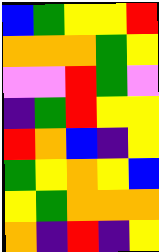[["blue", "green", "yellow", "yellow", "red"], ["orange", "orange", "orange", "green", "yellow"], ["violet", "violet", "red", "green", "violet"], ["indigo", "green", "red", "yellow", "yellow"], ["red", "orange", "blue", "indigo", "yellow"], ["green", "yellow", "orange", "yellow", "blue"], ["yellow", "green", "orange", "orange", "orange"], ["orange", "indigo", "red", "indigo", "yellow"]]